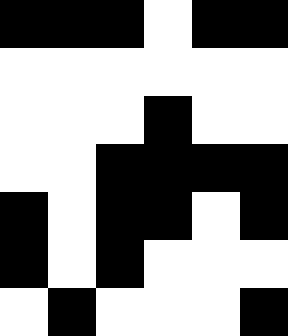[["black", "black", "black", "white", "black", "black"], ["white", "white", "white", "white", "white", "white"], ["white", "white", "white", "black", "white", "white"], ["white", "white", "black", "black", "black", "black"], ["black", "white", "black", "black", "white", "black"], ["black", "white", "black", "white", "white", "white"], ["white", "black", "white", "white", "white", "black"]]